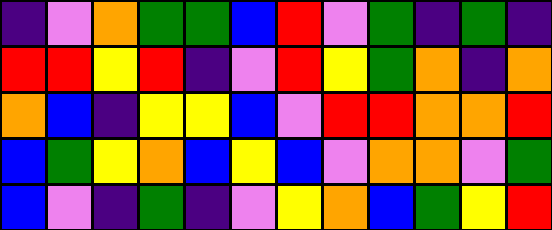[["indigo", "violet", "orange", "green", "green", "blue", "red", "violet", "green", "indigo", "green", "indigo"], ["red", "red", "yellow", "red", "indigo", "violet", "red", "yellow", "green", "orange", "indigo", "orange"], ["orange", "blue", "indigo", "yellow", "yellow", "blue", "violet", "red", "red", "orange", "orange", "red"], ["blue", "green", "yellow", "orange", "blue", "yellow", "blue", "violet", "orange", "orange", "violet", "green"], ["blue", "violet", "indigo", "green", "indigo", "violet", "yellow", "orange", "blue", "green", "yellow", "red"]]